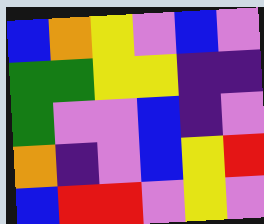[["blue", "orange", "yellow", "violet", "blue", "violet"], ["green", "green", "yellow", "yellow", "indigo", "indigo"], ["green", "violet", "violet", "blue", "indigo", "violet"], ["orange", "indigo", "violet", "blue", "yellow", "red"], ["blue", "red", "red", "violet", "yellow", "violet"]]